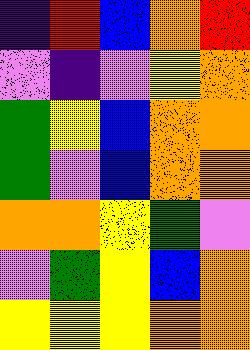[["indigo", "red", "blue", "orange", "red"], ["violet", "indigo", "violet", "yellow", "orange"], ["green", "yellow", "blue", "orange", "orange"], ["green", "violet", "blue", "orange", "orange"], ["orange", "orange", "yellow", "green", "violet"], ["violet", "green", "yellow", "blue", "orange"], ["yellow", "yellow", "yellow", "orange", "orange"]]